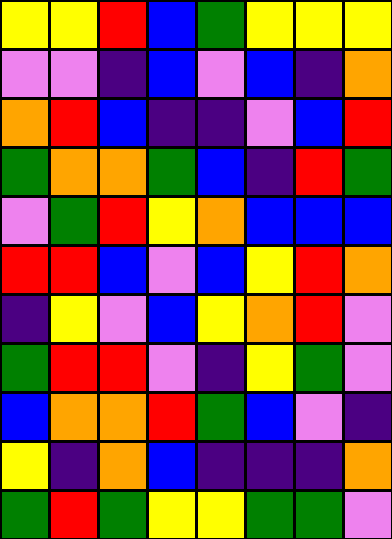[["yellow", "yellow", "red", "blue", "green", "yellow", "yellow", "yellow"], ["violet", "violet", "indigo", "blue", "violet", "blue", "indigo", "orange"], ["orange", "red", "blue", "indigo", "indigo", "violet", "blue", "red"], ["green", "orange", "orange", "green", "blue", "indigo", "red", "green"], ["violet", "green", "red", "yellow", "orange", "blue", "blue", "blue"], ["red", "red", "blue", "violet", "blue", "yellow", "red", "orange"], ["indigo", "yellow", "violet", "blue", "yellow", "orange", "red", "violet"], ["green", "red", "red", "violet", "indigo", "yellow", "green", "violet"], ["blue", "orange", "orange", "red", "green", "blue", "violet", "indigo"], ["yellow", "indigo", "orange", "blue", "indigo", "indigo", "indigo", "orange"], ["green", "red", "green", "yellow", "yellow", "green", "green", "violet"]]